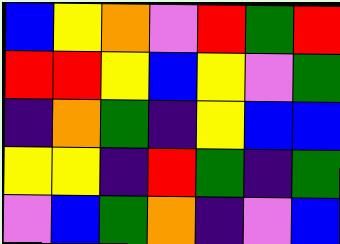[["blue", "yellow", "orange", "violet", "red", "green", "red"], ["red", "red", "yellow", "blue", "yellow", "violet", "green"], ["indigo", "orange", "green", "indigo", "yellow", "blue", "blue"], ["yellow", "yellow", "indigo", "red", "green", "indigo", "green"], ["violet", "blue", "green", "orange", "indigo", "violet", "blue"]]